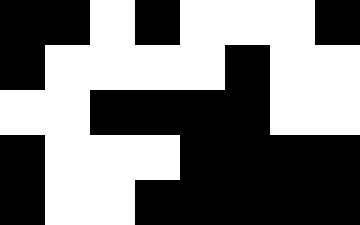[["black", "black", "white", "black", "white", "white", "white", "black"], ["black", "white", "white", "white", "white", "black", "white", "white"], ["white", "white", "black", "black", "black", "black", "white", "white"], ["black", "white", "white", "white", "black", "black", "black", "black"], ["black", "white", "white", "black", "black", "black", "black", "black"]]